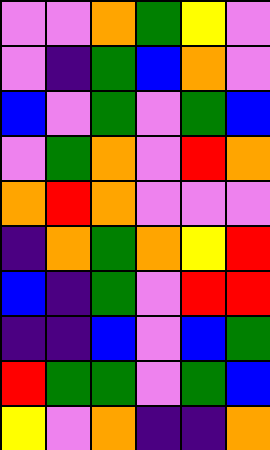[["violet", "violet", "orange", "green", "yellow", "violet"], ["violet", "indigo", "green", "blue", "orange", "violet"], ["blue", "violet", "green", "violet", "green", "blue"], ["violet", "green", "orange", "violet", "red", "orange"], ["orange", "red", "orange", "violet", "violet", "violet"], ["indigo", "orange", "green", "orange", "yellow", "red"], ["blue", "indigo", "green", "violet", "red", "red"], ["indigo", "indigo", "blue", "violet", "blue", "green"], ["red", "green", "green", "violet", "green", "blue"], ["yellow", "violet", "orange", "indigo", "indigo", "orange"]]